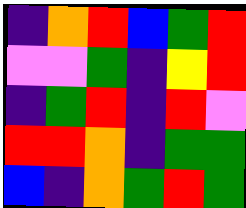[["indigo", "orange", "red", "blue", "green", "red"], ["violet", "violet", "green", "indigo", "yellow", "red"], ["indigo", "green", "red", "indigo", "red", "violet"], ["red", "red", "orange", "indigo", "green", "green"], ["blue", "indigo", "orange", "green", "red", "green"]]